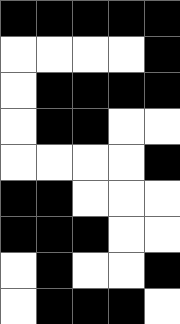[["black", "black", "black", "black", "black"], ["white", "white", "white", "white", "black"], ["white", "black", "black", "black", "black"], ["white", "black", "black", "white", "white"], ["white", "white", "white", "white", "black"], ["black", "black", "white", "white", "white"], ["black", "black", "black", "white", "white"], ["white", "black", "white", "white", "black"], ["white", "black", "black", "black", "white"]]